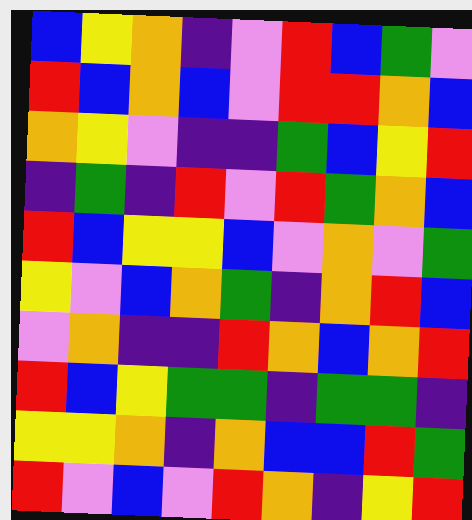[["blue", "yellow", "orange", "indigo", "violet", "red", "blue", "green", "violet"], ["red", "blue", "orange", "blue", "violet", "red", "red", "orange", "blue"], ["orange", "yellow", "violet", "indigo", "indigo", "green", "blue", "yellow", "red"], ["indigo", "green", "indigo", "red", "violet", "red", "green", "orange", "blue"], ["red", "blue", "yellow", "yellow", "blue", "violet", "orange", "violet", "green"], ["yellow", "violet", "blue", "orange", "green", "indigo", "orange", "red", "blue"], ["violet", "orange", "indigo", "indigo", "red", "orange", "blue", "orange", "red"], ["red", "blue", "yellow", "green", "green", "indigo", "green", "green", "indigo"], ["yellow", "yellow", "orange", "indigo", "orange", "blue", "blue", "red", "green"], ["red", "violet", "blue", "violet", "red", "orange", "indigo", "yellow", "red"]]